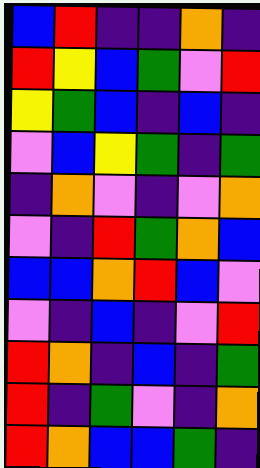[["blue", "red", "indigo", "indigo", "orange", "indigo"], ["red", "yellow", "blue", "green", "violet", "red"], ["yellow", "green", "blue", "indigo", "blue", "indigo"], ["violet", "blue", "yellow", "green", "indigo", "green"], ["indigo", "orange", "violet", "indigo", "violet", "orange"], ["violet", "indigo", "red", "green", "orange", "blue"], ["blue", "blue", "orange", "red", "blue", "violet"], ["violet", "indigo", "blue", "indigo", "violet", "red"], ["red", "orange", "indigo", "blue", "indigo", "green"], ["red", "indigo", "green", "violet", "indigo", "orange"], ["red", "orange", "blue", "blue", "green", "indigo"]]